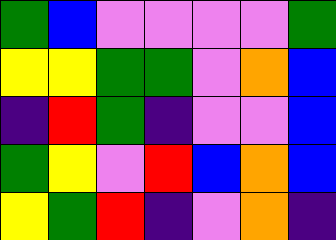[["green", "blue", "violet", "violet", "violet", "violet", "green"], ["yellow", "yellow", "green", "green", "violet", "orange", "blue"], ["indigo", "red", "green", "indigo", "violet", "violet", "blue"], ["green", "yellow", "violet", "red", "blue", "orange", "blue"], ["yellow", "green", "red", "indigo", "violet", "orange", "indigo"]]